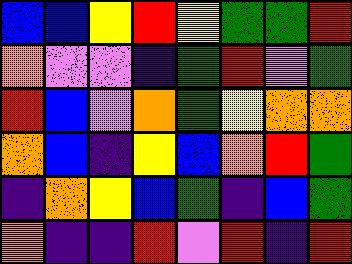[["blue", "blue", "yellow", "red", "yellow", "green", "green", "red"], ["orange", "violet", "violet", "indigo", "green", "red", "violet", "green"], ["red", "blue", "violet", "orange", "green", "yellow", "orange", "orange"], ["orange", "blue", "indigo", "yellow", "blue", "orange", "red", "green"], ["indigo", "orange", "yellow", "blue", "green", "indigo", "blue", "green"], ["orange", "indigo", "indigo", "red", "violet", "red", "indigo", "red"]]